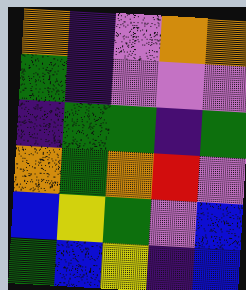[["orange", "indigo", "violet", "orange", "orange"], ["green", "indigo", "violet", "violet", "violet"], ["indigo", "green", "green", "indigo", "green"], ["orange", "green", "orange", "red", "violet"], ["blue", "yellow", "green", "violet", "blue"], ["green", "blue", "yellow", "indigo", "blue"]]